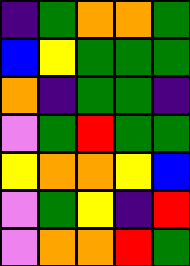[["indigo", "green", "orange", "orange", "green"], ["blue", "yellow", "green", "green", "green"], ["orange", "indigo", "green", "green", "indigo"], ["violet", "green", "red", "green", "green"], ["yellow", "orange", "orange", "yellow", "blue"], ["violet", "green", "yellow", "indigo", "red"], ["violet", "orange", "orange", "red", "green"]]